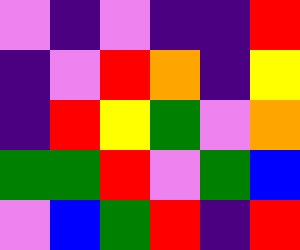[["violet", "indigo", "violet", "indigo", "indigo", "red"], ["indigo", "violet", "red", "orange", "indigo", "yellow"], ["indigo", "red", "yellow", "green", "violet", "orange"], ["green", "green", "red", "violet", "green", "blue"], ["violet", "blue", "green", "red", "indigo", "red"]]